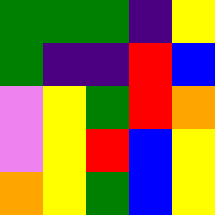[["green", "green", "green", "indigo", "yellow"], ["green", "indigo", "indigo", "red", "blue"], ["violet", "yellow", "green", "red", "orange"], ["violet", "yellow", "red", "blue", "yellow"], ["orange", "yellow", "green", "blue", "yellow"]]